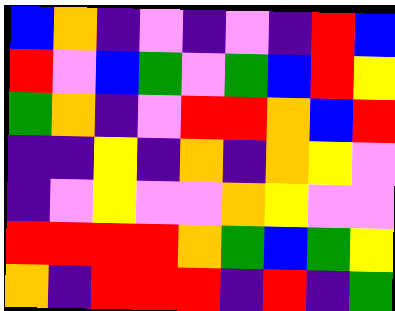[["blue", "orange", "indigo", "violet", "indigo", "violet", "indigo", "red", "blue"], ["red", "violet", "blue", "green", "violet", "green", "blue", "red", "yellow"], ["green", "orange", "indigo", "violet", "red", "red", "orange", "blue", "red"], ["indigo", "indigo", "yellow", "indigo", "orange", "indigo", "orange", "yellow", "violet"], ["indigo", "violet", "yellow", "violet", "violet", "orange", "yellow", "violet", "violet"], ["red", "red", "red", "red", "orange", "green", "blue", "green", "yellow"], ["orange", "indigo", "red", "red", "red", "indigo", "red", "indigo", "green"]]